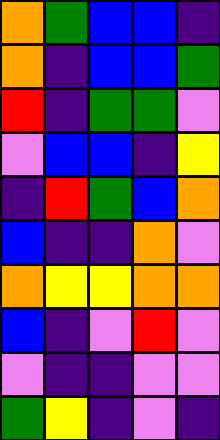[["orange", "green", "blue", "blue", "indigo"], ["orange", "indigo", "blue", "blue", "green"], ["red", "indigo", "green", "green", "violet"], ["violet", "blue", "blue", "indigo", "yellow"], ["indigo", "red", "green", "blue", "orange"], ["blue", "indigo", "indigo", "orange", "violet"], ["orange", "yellow", "yellow", "orange", "orange"], ["blue", "indigo", "violet", "red", "violet"], ["violet", "indigo", "indigo", "violet", "violet"], ["green", "yellow", "indigo", "violet", "indigo"]]